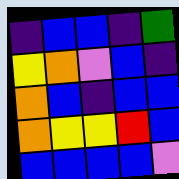[["indigo", "blue", "blue", "indigo", "green"], ["yellow", "orange", "violet", "blue", "indigo"], ["orange", "blue", "indigo", "blue", "blue"], ["orange", "yellow", "yellow", "red", "blue"], ["blue", "blue", "blue", "blue", "violet"]]